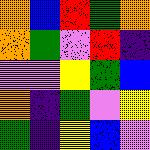[["orange", "blue", "red", "green", "orange"], ["orange", "green", "violet", "red", "indigo"], ["violet", "violet", "yellow", "green", "blue"], ["orange", "indigo", "green", "violet", "yellow"], ["green", "indigo", "yellow", "blue", "violet"]]